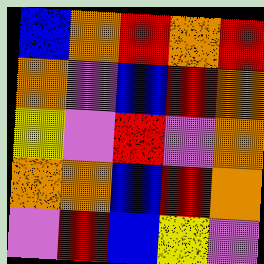[["blue", "orange", "red", "orange", "red"], ["orange", "violet", "blue", "red", "orange"], ["yellow", "violet", "red", "violet", "orange"], ["orange", "orange", "blue", "red", "orange"], ["violet", "red", "blue", "yellow", "violet"]]